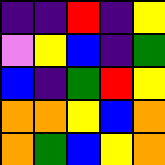[["indigo", "indigo", "red", "indigo", "yellow"], ["violet", "yellow", "blue", "indigo", "green"], ["blue", "indigo", "green", "red", "yellow"], ["orange", "orange", "yellow", "blue", "orange"], ["orange", "green", "blue", "yellow", "orange"]]